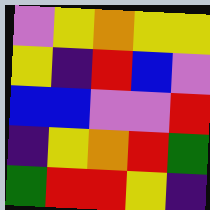[["violet", "yellow", "orange", "yellow", "yellow"], ["yellow", "indigo", "red", "blue", "violet"], ["blue", "blue", "violet", "violet", "red"], ["indigo", "yellow", "orange", "red", "green"], ["green", "red", "red", "yellow", "indigo"]]